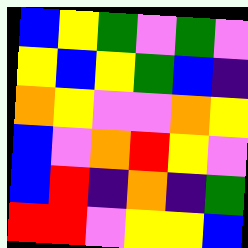[["blue", "yellow", "green", "violet", "green", "violet"], ["yellow", "blue", "yellow", "green", "blue", "indigo"], ["orange", "yellow", "violet", "violet", "orange", "yellow"], ["blue", "violet", "orange", "red", "yellow", "violet"], ["blue", "red", "indigo", "orange", "indigo", "green"], ["red", "red", "violet", "yellow", "yellow", "blue"]]